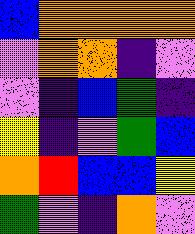[["blue", "orange", "orange", "orange", "orange"], ["violet", "orange", "orange", "indigo", "violet"], ["violet", "indigo", "blue", "green", "indigo"], ["yellow", "indigo", "violet", "green", "blue"], ["orange", "red", "blue", "blue", "yellow"], ["green", "violet", "indigo", "orange", "violet"]]